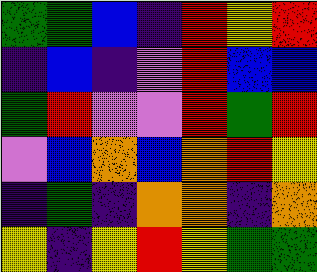[["green", "green", "blue", "indigo", "red", "yellow", "red"], ["indigo", "blue", "indigo", "violet", "red", "blue", "blue"], ["green", "red", "violet", "violet", "red", "green", "red"], ["violet", "blue", "orange", "blue", "orange", "red", "yellow"], ["indigo", "green", "indigo", "orange", "orange", "indigo", "orange"], ["yellow", "indigo", "yellow", "red", "yellow", "green", "green"]]